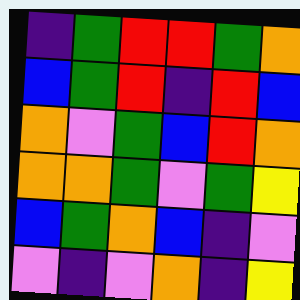[["indigo", "green", "red", "red", "green", "orange"], ["blue", "green", "red", "indigo", "red", "blue"], ["orange", "violet", "green", "blue", "red", "orange"], ["orange", "orange", "green", "violet", "green", "yellow"], ["blue", "green", "orange", "blue", "indigo", "violet"], ["violet", "indigo", "violet", "orange", "indigo", "yellow"]]